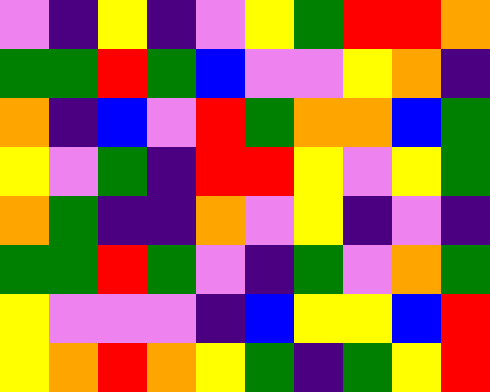[["violet", "indigo", "yellow", "indigo", "violet", "yellow", "green", "red", "red", "orange"], ["green", "green", "red", "green", "blue", "violet", "violet", "yellow", "orange", "indigo"], ["orange", "indigo", "blue", "violet", "red", "green", "orange", "orange", "blue", "green"], ["yellow", "violet", "green", "indigo", "red", "red", "yellow", "violet", "yellow", "green"], ["orange", "green", "indigo", "indigo", "orange", "violet", "yellow", "indigo", "violet", "indigo"], ["green", "green", "red", "green", "violet", "indigo", "green", "violet", "orange", "green"], ["yellow", "violet", "violet", "violet", "indigo", "blue", "yellow", "yellow", "blue", "red"], ["yellow", "orange", "red", "orange", "yellow", "green", "indigo", "green", "yellow", "red"]]